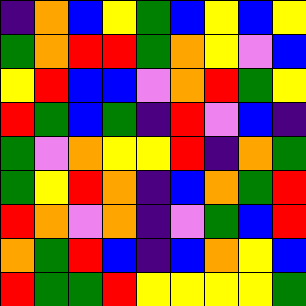[["indigo", "orange", "blue", "yellow", "green", "blue", "yellow", "blue", "yellow"], ["green", "orange", "red", "red", "green", "orange", "yellow", "violet", "blue"], ["yellow", "red", "blue", "blue", "violet", "orange", "red", "green", "yellow"], ["red", "green", "blue", "green", "indigo", "red", "violet", "blue", "indigo"], ["green", "violet", "orange", "yellow", "yellow", "red", "indigo", "orange", "green"], ["green", "yellow", "red", "orange", "indigo", "blue", "orange", "green", "red"], ["red", "orange", "violet", "orange", "indigo", "violet", "green", "blue", "red"], ["orange", "green", "red", "blue", "indigo", "blue", "orange", "yellow", "blue"], ["red", "green", "green", "red", "yellow", "yellow", "yellow", "yellow", "green"]]